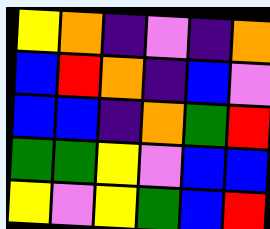[["yellow", "orange", "indigo", "violet", "indigo", "orange"], ["blue", "red", "orange", "indigo", "blue", "violet"], ["blue", "blue", "indigo", "orange", "green", "red"], ["green", "green", "yellow", "violet", "blue", "blue"], ["yellow", "violet", "yellow", "green", "blue", "red"]]